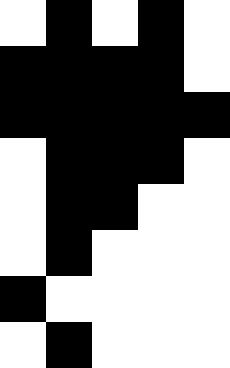[["white", "black", "white", "black", "white"], ["black", "black", "black", "black", "white"], ["black", "black", "black", "black", "black"], ["white", "black", "black", "black", "white"], ["white", "black", "black", "white", "white"], ["white", "black", "white", "white", "white"], ["black", "white", "white", "white", "white"], ["white", "black", "white", "white", "white"]]